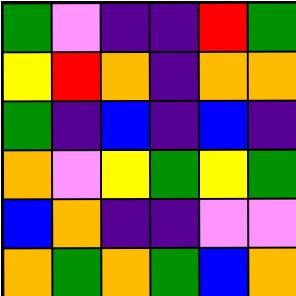[["green", "violet", "indigo", "indigo", "red", "green"], ["yellow", "red", "orange", "indigo", "orange", "orange"], ["green", "indigo", "blue", "indigo", "blue", "indigo"], ["orange", "violet", "yellow", "green", "yellow", "green"], ["blue", "orange", "indigo", "indigo", "violet", "violet"], ["orange", "green", "orange", "green", "blue", "orange"]]